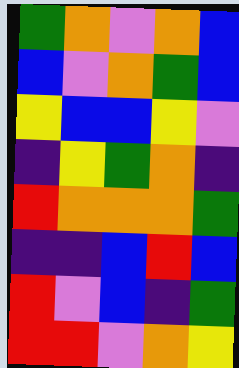[["green", "orange", "violet", "orange", "blue"], ["blue", "violet", "orange", "green", "blue"], ["yellow", "blue", "blue", "yellow", "violet"], ["indigo", "yellow", "green", "orange", "indigo"], ["red", "orange", "orange", "orange", "green"], ["indigo", "indigo", "blue", "red", "blue"], ["red", "violet", "blue", "indigo", "green"], ["red", "red", "violet", "orange", "yellow"]]